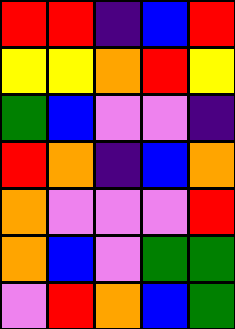[["red", "red", "indigo", "blue", "red"], ["yellow", "yellow", "orange", "red", "yellow"], ["green", "blue", "violet", "violet", "indigo"], ["red", "orange", "indigo", "blue", "orange"], ["orange", "violet", "violet", "violet", "red"], ["orange", "blue", "violet", "green", "green"], ["violet", "red", "orange", "blue", "green"]]